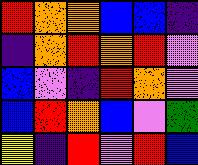[["red", "orange", "orange", "blue", "blue", "indigo"], ["indigo", "orange", "red", "orange", "red", "violet"], ["blue", "violet", "indigo", "red", "orange", "violet"], ["blue", "red", "orange", "blue", "violet", "green"], ["yellow", "indigo", "red", "violet", "red", "blue"]]